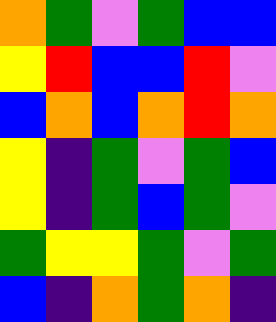[["orange", "green", "violet", "green", "blue", "blue"], ["yellow", "red", "blue", "blue", "red", "violet"], ["blue", "orange", "blue", "orange", "red", "orange"], ["yellow", "indigo", "green", "violet", "green", "blue"], ["yellow", "indigo", "green", "blue", "green", "violet"], ["green", "yellow", "yellow", "green", "violet", "green"], ["blue", "indigo", "orange", "green", "orange", "indigo"]]